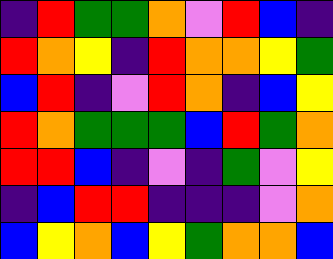[["indigo", "red", "green", "green", "orange", "violet", "red", "blue", "indigo"], ["red", "orange", "yellow", "indigo", "red", "orange", "orange", "yellow", "green"], ["blue", "red", "indigo", "violet", "red", "orange", "indigo", "blue", "yellow"], ["red", "orange", "green", "green", "green", "blue", "red", "green", "orange"], ["red", "red", "blue", "indigo", "violet", "indigo", "green", "violet", "yellow"], ["indigo", "blue", "red", "red", "indigo", "indigo", "indigo", "violet", "orange"], ["blue", "yellow", "orange", "blue", "yellow", "green", "orange", "orange", "blue"]]